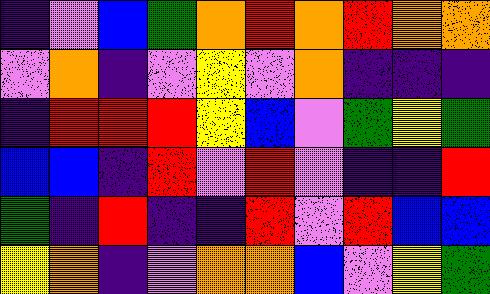[["indigo", "violet", "blue", "green", "orange", "red", "orange", "red", "orange", "orange"], ["violet", "orange", "indigo", "violet", "yellow", "violet", "orange", "indigo", "indigo", "indigo"], ["indigo", "red", "red", "red", "yellow", "blue", "violet", "green", "yellow", "green"], ["blue", "blue", "indigo", "red", "violet", "red", "violet", "indigo", "indigo", "red"], ["green", "indigo", "red", "indigo", "indigo", "red", "violet", "red", "blue", "blue"], ["yellow", "orange", "indigo", "violet", "orange", "orange", "blue", "violet", "yellow", "green"]]